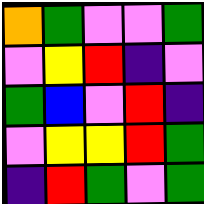[["orange", "green", "violet", "violet", "green"], ["violet", "yellow", "red", "indigo", "violet"], ["green", "blue", "violet", "red", "indigo"], ["violet", "yellow", "yellow", "red", "green"], ["indigo", "red", "green", "violet", "green"]]